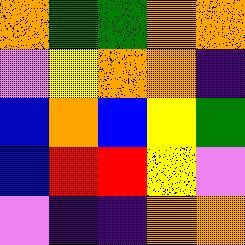[["orange", "green", "green", "orange", "orange"], ["violet", "yellow", "orange", "orange", "indigo"], ["blue", "orange", "blue", "yellow", "green"], ["blue", "red", "red", "yellow", "violet"], ["violet", "indigo", "indigo", "orange", "orange"]]